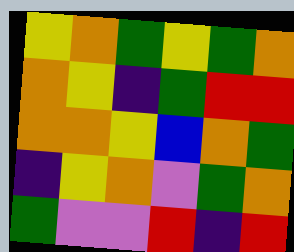[["yellow", "orange", "green", "yellow", "green", "orange"], ["orange", "yellow", "indigo", "green", "red", "red"], ["orange", "orange", "yellow", "blue", "orange", "green"], ["indigo", "yellow", "orange", "violet", "green", "orange"], ["green", "violet", "violet", "red", "indigo", "red"]]